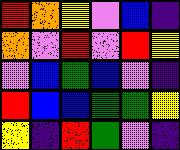[["red", "orange", "yellow", "violet", "blue", "indigo"], ["orange", "violet", "red", "violet", "red", "yellow"], ["violet", "blue", "green", "blue", "violet", "indigo"], ["red", "blue", "blue", "green", "green", "yellow"], ["yellow", "indigo", "red", "green", "violet", "indigo"]]